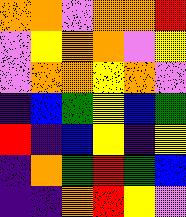[["orange", "orange", "violet", "orange", "orange", "red"], ["violet", "yellow", "orange", "orange", "violet", "yellow"], ["violet", "orange", "orange", "yellow", "orange", "violet"], ["indigo", "blue", "green", "yellow", "blue", "green"], ["red", "indigo", "blue", "yellow", "indigo", "yellow"], ["indigo", "orange", "green", "red", "green", "blue"], ["indigo", "indigo", "orange", "red", "yellow", "violet"]]